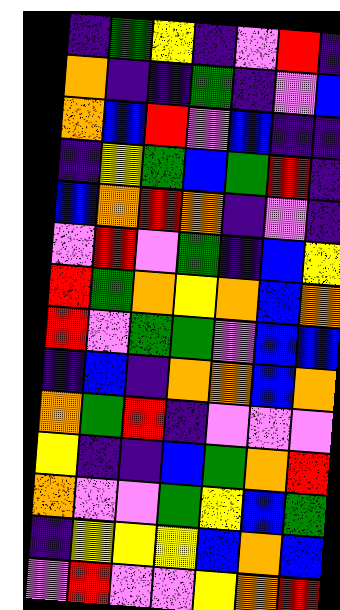[["indigo", "green", "yellow", "indigo", "violet", "red", "indigo"], ["orange", "indigo", "indigo", "green", "indigo", "violet", "blue"], ["orange", "blue", "red", "violet", "blue", "indigo", "indigo"], ["indigo", "yellow", "green", "blue", "green", "red", "indigo"], ["blue", "orange", "red", "orange", "indigo", "violet", "indigo"], ["violet", "red", "violet", "green", "indigo", "blue", "yellow"], ["red", "green", "orange", "yellow", "orange", "blue", "orange"], ["red", "violet", "green", "green", "violet", "blue", "blue"], ["indigo", "blue", "indigo", "orange", "orange", "blue", "orange"], ["orange", "green", "red", "indigo", "violet", "violet", "violet"], ["yellow", "indigo", "indigo", "blue", "green", "orange", "red"], ["orange", "violet", "violet", "green", "yellow", "blue", "green"], ["indigo", "yellow", "yellow", "yellow", "blue", "orange", "blue"], ["violet", "red", "violet", "violet", "yellow", "orange", "red"]]